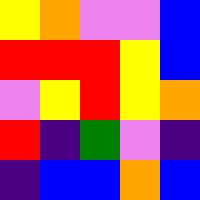[["yellow", "orange", "violet", "violet", "blue"], ["red", "red", "red", "yellow", "blue"], ["violet", "yellow", "red", "yellow", "orange"], ["red", "indigo", "green", "violet", "indigo"], ["indigo", "blue", "blue", "orange", "blue"]]